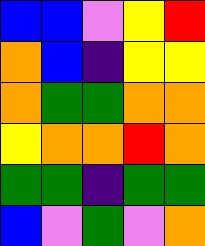[["blue", "blue", "violet", "yellow", "red"], ["orange", "blue", "indigo", "yellow", "yellow"], ["orange", "green", "green", "orange", "orange"], ["yellow", "orange", "orange", "red", "orange"], ["green", "green", "indigo", "green", "green"], ["blue", "violet", "green", "violet", "orange"]]